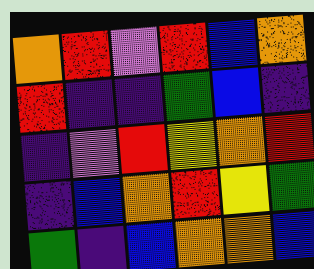[["orange", "red", "violet", "red", "blue", "orange"], ["red", "indigo", "indigo", "green", "blue", "indigo"], ["indigo", "violet", "red", "yellow", "orange", "red"], ["indigo", "blue", "orange", "red", "yellow", "green"], ["green", "indigo", "blue", "orange", "orange", "blue"]]